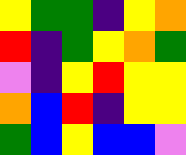[["yellow", "green", "green", "indigo", "yellow", "orange"], ["red", "indigo", "green", "yellow", "orange", "green"], ["violet", "indigo", "yellow", "red", "yellow", "yellow"], ["orange", "blue", "red", "indigo", "yellow", "yellow"], ["green", "blue", "yellow", "blue", "blue", "violet"]]